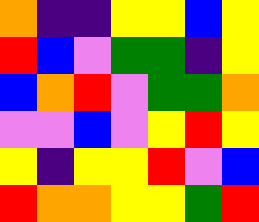[["orange", "indigo", "indigo", "yellow", "yellow", "blue", "yellow"], ["red", "blue", "violet", "green", "green", "indigo", "yellow"], ["blue", "orange", "red", "violet", "green", "green", "orange"], ["violet", "violet", "blue", "violet", "yellow", "red", "yellow"], ["yellow", "indigo", "yellow", "yellow", "red", "violet", "blue"], ["red", "orange", "orange", "yellow", "yellow", "green", "red"]]